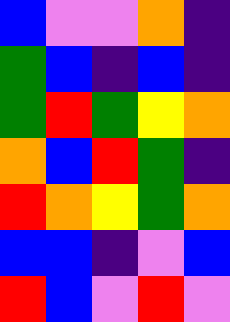[["blue", "violet", "violet", "orange", "indigo"], ["green", "blue", "indigo", "blue", "indigo"], ["green", "red", "green", "yellow", "orange"], ["orange", "blue", "red", "green", "indigo"], ["red", "orange", "yellow", "green", "orange"], ["blue", "blue", "indigo", "violet", "blue"], ["red", "blue", "violet", "red", "violet"]]